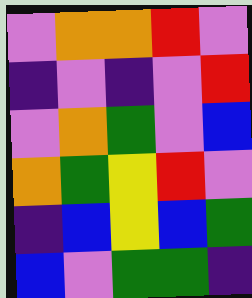[["violet", "orange", "orange", "red", "violet"], ["indigo", "violet", "indigo", "violet", "red"], ["violet", "orange", "green", "violet", "blue"], ["orange", "green", "yellow", "red", "violet"], ["indigo", "blue", "yellow", "blue", "green"], ["blue", "violet", "green", "green", "indigo"]]